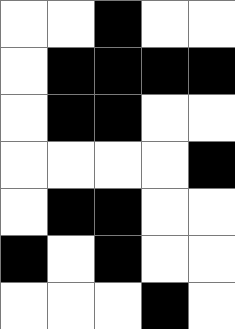[["white", "white", "black", "white", "white"], ["white", "black", "black", "black", "black"], ["white", "black", "black", "white", "white"], ["white", "white", "white", "white", "black"], ["white", "black", "black", "white", "white"], ["black", "white", "black", "white", "white"], ["white", "white", "white", "black", "white"]]